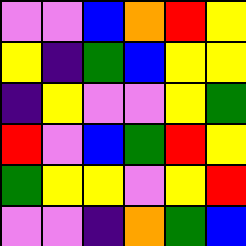[["violet", "violet", "blue", "orange", "red", "yellow"], ["yellow", "indigo", "green", "blue", "yellow", "yellow"], ["indigo", "yellow", "violet", "violet", "yellow", "green"], ["red", "violet", "blue", "green", "red", "yellow"], ["green", "yellow", "yellow", "violet", "yellow", "red"], ["violet", "violet", "indigo", "orange", "green", "blue"]]